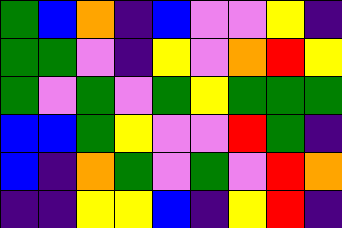[["green", "blue", "orange", "indigo", "blue", "violet", "violet", "yellow", "indigo"], ["green", "green", "violet", "indigo", "yellow", "violet", "orange", "red", "yellow"], ["green", "violet", "green", "violet", "green", "yellow", "green", "green", "green"], ["blue", "blue", "green", "yellow", "violet", "violet", "red", "green", "indigo"], ["blue", "indigo", "orange", "green", "violet", "green", "violet", "red", "orange"], ["indigo", "indigo", "yellow", "yellow", "blue", "indigo", "yellow", "red", "indigo"]]